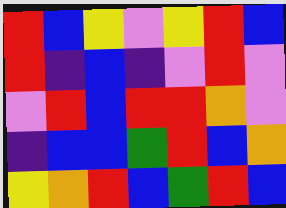[["red", "blue", "yellow", "violet", "yellow", "red", "blue"], ["red", "indigo", "blue", "indigo", "violet", "red", "violet"], ["violet", "red", "blue", "red", "red", "orange", "violet"], ["indigo", "blue", "blue", "green", "red", "blue", "orange"], ["yellow", "orange", "red", "blue", "green", "red", "blue"]]